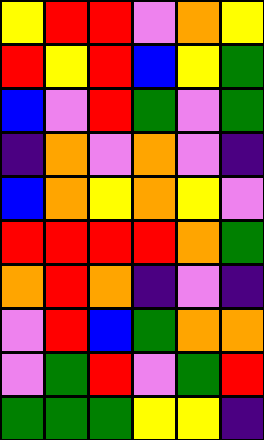[["yellow", "red", "red", "violet", "orange", "yellow"], ["red", "yellow", "red", "blue", "yellow", "green"], ["blue", "violet", "red", "green", "violet", "green"], ["indigo", "orange", "violet", "orange", "violet", "indigo"], ["blue", "orange", "yellow", "orange", "yellow", "violet"], ["red", "red", "red", "red", "orange", "green"], ["orange", "red", "orange", "indigo", "violet", "indigo"], ["violet", "red", "blue", "green", "orange", "orange"], ["violet", "green", "red", "violet", "green", "red"], ["green", "green", "green", "yellow", "yellow", "indigo"]]